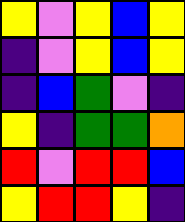[["yellow", "violet", "yellow", "blue", "yellow"], ["indigo", "violet", "yellow", "blue", "yellow"], ["indigo", "blue", "green", "violet", "indigo"], ["yellow", "indigo", "green", "green", "orange"], ["red", "violet", "red", "red", "blue"], ["yellow", "red", "red", "yellow", "indigo"]]